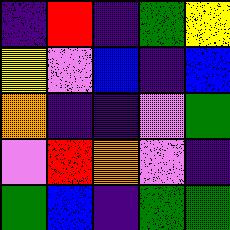[["indigo", "red", "indigo", "green", "yellow"], ["yellow", "violet", "blue", "indigo", "blue"], ["orange", "indigo", "indigo", "violet", "green"], ["violet", "red", "orange", "violet", "indigo"], ["green", "blue", "indigo", "green", "green"]]